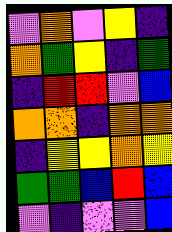[["violet", "orange", "violet", "yellow", "indigo"], ["orange", "green", "yellow", "indigo", "green"], ["indigo", "red", "red", "violet", "blue"], ["orange", "orange", "indigo", "orange", "orange"], ["indigo", "yellow", "yellow", "orange", "yellow"], ["green", "green", "blue", "red", "blue"], ["violet", "indigo", "violet", "violet", "blue"]]